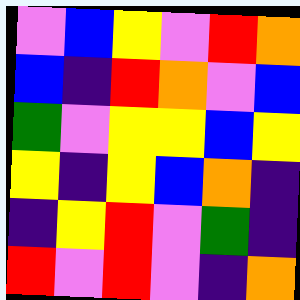[["violet", "blue", "yellow", "violet", "red", "orange"], ["blue", "indigo", "red", "orange", "violet", "blue"], ["green", "violet", "yellow", "yellow", "blue", "yellow"], ["yellow", "indigo", "yellow", "blue", "orange", "indigo"], ["indigo", "yellow", "red", "violet", "green", "indigo"], ["red", "violet", "red", "violet", "indigo", "orange"]]